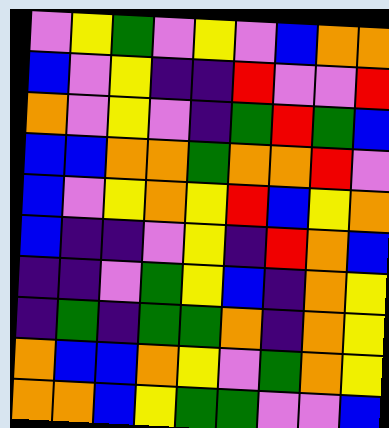[["violet", "yellow", "green", "violet", "yellow", "violet", "blue", "orange", "orange"], ["blue", "violet", "yellow", "indigo", "indigo", "red", "violet", "violet", "red"], ["orange", "violet", "yellow", "violet", "indigo", "green", "red", "green", "blue"], ["blue", "blue", "orange", "orange", "green", "orange", "orange", "red", "violet"], ["blue", "violet", "yellow", "orange", "yellow", "red", "blue", "yellow", "orange"], ["blue", "indigo", "indigo", "violet", "yellow", "indigo", "red", "orange", "blue"], ["indigo", "indigo", "violet", "green", "yellow", "blue", "indigo", "orange", "yellow"], ["indigo", "green", "indigo", "green", "green", "orange", "indigo", "orange", "yellow"], ["orange", "blue", "blue", "orange", "yellow", "violet", "green", "orange", "yellow"], ["orange", "orange", "blue", "yellow", "green", "green", "violet", "violet", "blue"]]